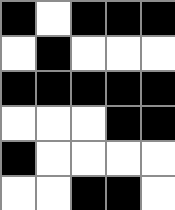[["black", "white", "black", "black", "black"], ["white", "black", "white", "white", "white"], ["black", "black", "black", "black", "black"], ["white", "white", "white", "black", "black"], ["black", "white", "white", "white", "white"], ["white", "white", "black", "black", "white"]]